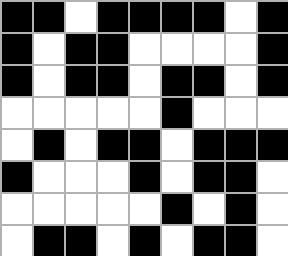[["black", "black", "white", "black", "black", "black", "black", "white", "black"], ["black", "white", "black", "black", "white", "white", "white", "white", "black"], ["black", "white", "black", "black", "white", "black", "black", "white", "black"], ["white", "white", "white", "white", "white", "black", "white", "white", "white"], ["white", "black", "white", "black", "black", "white", "black", "black", "black"], ["black", "white", "white", "white", "black", "white", "black", "black", "white"], ["white", "white", "white", "white", "white", "black", "white", "black", "white"], ["white", "black", "black", "white", "black", "white", "black", "black", "white"]]